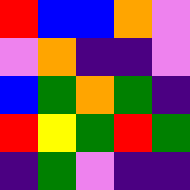[["red", "blue", "blue", "orange", "violet"], ["violet", "orange", "indigo", "indigo", "violet"], ["blue", "green", "orange", "green", "indigo"], ["red", "yellow", "green", "red", "green"], ["indigo", "green", "violet", "indigo", "indigo"]]